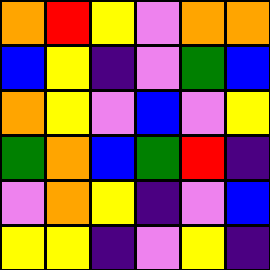[["orange", "red", "yellow", "violet", "orange", "orange"], ["blue", "yellow", "indigo", "violet", "green", "blue"], ["orange", "yellow", "violet", "blue", "violet", "yellow"], ["green", "orange", "blue", "green", "red", "indigo"], ["violet", "orange", "yellow", "indigo", "violet", "blue"], ["yellow", "yellow", "indigo", "violet", "yellow", "indigo"]]